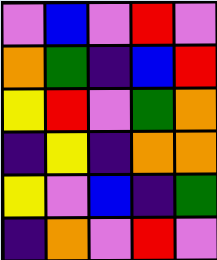[["violet", "blue", "violet", "red", "violet"], ["orange", "green", "indigo", "blue", "red"], ["yellow", "red", "violet", "green", "orange"], ["indigo", "yellow", "indigo", "orange", "orange"], ["yellow", "violet", "blue", "indigo", "green"], ["indigo", "orange", "violet", "red", "violet"]]